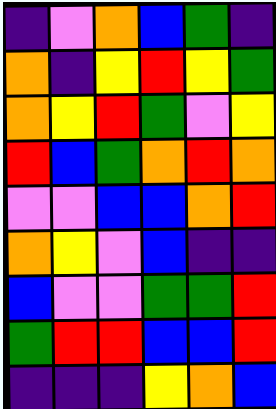[["indigo", "violet", "orange", "blue", "green", "indigo"], ["orange", "indigo", "yellow", "red", "yellow", "green"], ["orange", "yellow", "red", "green", "violet", "yellow"], ["red", "blue", "green", "orange", "red", "orange"], ["violet", "violet", "blue", "blue", "orange", "red"], ["orange", "yellow", "violet", "blue", "indigo", "indigo"], ["blue", "violet", "violet", "green", "green", "red"], ["green", "red", "red", "blue", "blue", "red"], ["indigo", "indigo", "indigo", "yellow", "orange", "blue"]]